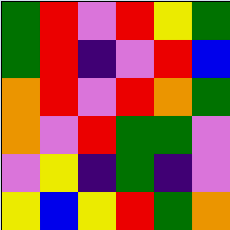[["green", "red", "violet", "red", "yellow", "green"], ["green", "red", "indigo", "violet", "red", "blue"], ["orange", "red", "violet", "red", "orange", "green"], ["orange", "violet", "red", "green", "green", "violet"], ["violet", "yellow", "indigo", "green", "indigo", "violet"], ["yellow", "blue", "yellow", "red", "green", "orange"]]